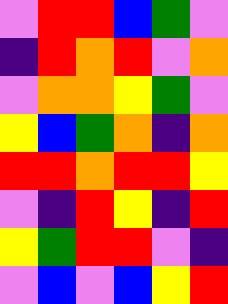[["violet", "red", "red", "blue", "green", "violet"], ["indigo", "red", "orange", "red", "violet", "orange"], ["violet", "orange", "orange", "yellow", "green", "violet"], ["yellow", "blue", "green", "orange", "indigo", "orange"], ["red", "red", "orange", "red", "red", "yellow"], ["violet", "indigo", "red", "yellow", "indigo", "red"], ["yellow", "green", "red", "red", "violet", "indigo"], ["violet", "blue", "violet", "blue", "yellow", "red"]]